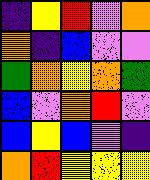[["indigo", "yellow", "red", "violet", "orange"], ["orange", "indigo", "blue", "violet", "violet"], ["green", "orange", "yellow", "orange", "green"], ["blue", "violet", "orange", "red", "violet"], ["blue", "yellow", "blue", "violet", "indigo"], ["orange", "red", "yellow", "yellow", "yellow"]]